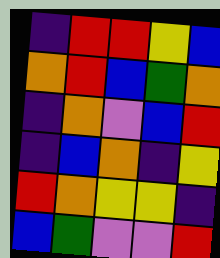[["indigo", "red", "red", "yellow", "blue"], ["orange", "red", "blue", "green", "orange"], ["indigo", "orange", "violet", "blue", "red"], ["indigo", "blue", "orange", "indigo", "yellow"], ["red", "orange", "yellow", "yellow", "indigo"], ["blue", "green", "violet", "violet", "red"]]